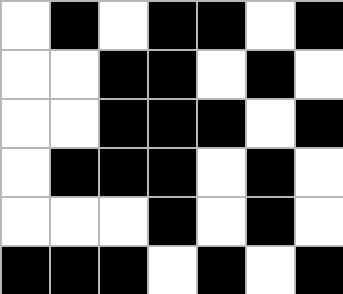[["white", "black", "white", "black", "black", "white", "black"], ["white", "white", "black", "black", "white", "black", "white"], ["white", "white", "black", "black", "black", "white", "black"], ["white", "black", "black", "black", "white", "black", "white"], ["white", "white", "white", "black", "white", "black", "white"], ["black", "black", "black", "white", "black", "white", "black"]]